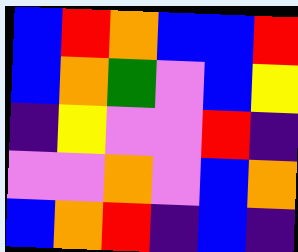[["blue", "red", "orange", "blue", "blue", "red"], ["blue", "orange", "green", "violet", "blue", "yellow"], ["indigo", "yellow", "violet", "violet", "red", "indigo"], ["violet", "violet", "orange", "violet", "blue", "orange"], ["blue", "orange", "red", "indigo", "blue", "indigo"]]